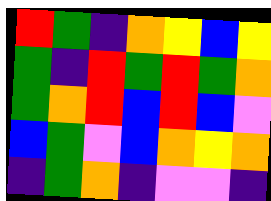[["red", "green", "indigo", "orange", "yellow", "blue", "yellow"], ["green", "indigo", "red", "green", "red", "green", "orange"], ["green", "orange", "red", "blue", "red", "blue", "violet"], ["blue", "green", "violet", "blue", "orange", "yellow", "orange"], ["indigo", "green", "orange", "indigo", "violet", "violet", "indigo"]]